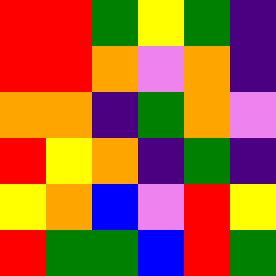[["red", "red", "green", "yellow", "green", "indigo"], ["red", "red", "orange", "violet", "orange", "indigo"], ["orange", "orange", "indigo", "green", "orange", "violet"], ["red", "yellow", "orange", "indigo", "green", "indigo"], ["yellow", "orange", "blue", "violet", "red", "yellow"], ["red", "green", "green", "blue", "red", "green"]]